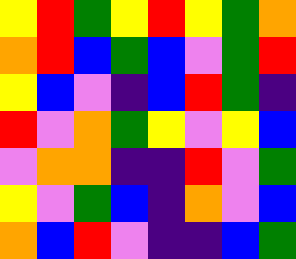[["yellow", "red", "green", "yellow", "red", "yellow", "green", "orange"], ["orange", "red", "blue", "green", "blue", "violet", "green", "red"], ["yellow", "blue", "violet", "indigo", "blue", "red", "green", "indigo"], ["red", "violet", "orange", "green", "yellow", "violet", "yellow", "blue"], ["violet", "orange", "orange", "indigo", "indigo", "red", "violet", "green"], ["yellow", "violet", "green", "blue", "indigo", "orange", "violet", "blue"], ["orange", "blue", "red", "violet", "indigo", "indigo", "blue", "green"]]